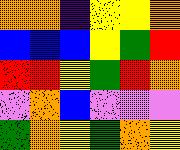[["orange", "orange", "indigo", "yellow", "yellow", "orange"], ["blue", "blue", "blue", "yellow", "green", "red"], ["red", "red", "yellow", "green", "red", "orange"], ["violet", "orange", "blue", "violet", "violet", "violet"], ["green", "orange", "yellow", "green", "orange", "yellow"]]